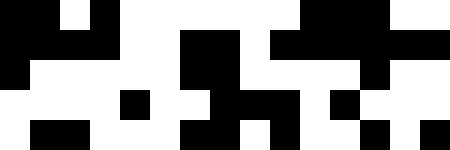[["black", "black", "white", "black", "white", "white", "white", "white", "white", "white", "black", "black", "black", "white", "white"], ["black", "black", "black", "black", "white", "white", "black", "black", "white", "black", "black", "black", "black", "black", "black"], ["black", "white", "white", "white", "white", "white", "black", "black", "white", "white", "white", "white", "black", "white", "white"], ["white", "white", "white", "white", "black", "white", "white", "black", "black", "black", "white", "black", "white", "white", "white"], ["white", "black", "black", "white", "white", "white", "black", "black", "white", "black", "white", "white", "black", "white", "black"]]